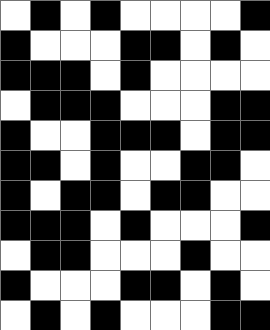[["white", "black", "white", "black", "white", "white", "white", "white", "black"], ["black", "white", "white", "white", "black", "black", "white", "black", "white"], ["black", "black", "black", "white", "black", "white", "white", "white", "white"], ["white", "black", "black", "black", "white", "white", "white", "black", "black"], ["black", "white", "white", "black", "black", "black", "white", "black", "black"], ["black", "black", "white", "black", "white", "white", "black", "black", "white"], ["black", "white", "black", "black", "white", "black", "black", "white", "white"], ["black", "black", "black", "white", "black", "white", "white", "white", "black"], ["white", "black", "black", "white", "white", "white", "black", "white", "white"], ["black", "white", "white", "white", "black", "black", "white", "black", "white"], ["white", "black", "white", "black", "white", "white", "white", "black", "black"]]